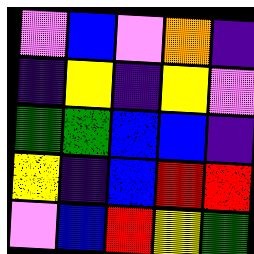[["violet", "blue", "violet", "orange", "indigo"], ["indigo", "yellow", "indigo", "yellow", "violet"], ["green", "green", "blue", "blue", "indigo"], ["yellow", "indigo", "blue", "red", "red"], ["violet", "blue", "red", "yellow", "green"]]